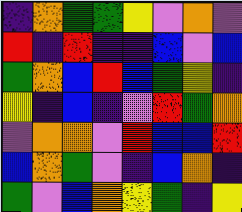[["indigo", "orange", "green", "green", "yellow", "violet", "orange", "violet"], ["red", "indigo", "red", "indigo", "indigo", "blue", "violet", "blue"], ["green", "orange", "blue", "red", "blue", "green", "yellow", "indigo"], ["yellow", "indigo", "blue", "indigo", "violet", "red", "green", "orange"], ["violet", "orange", "orange", "violet", "red", "blue", "blue", "red"], ["blue", "orange", "green", "violet", "indigo", "blue", "orange", "indigo"], ["green", "violet", "blue", "orange", "yellow", "green", "indigo", "yellow"]]